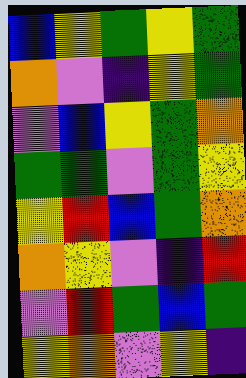[["blue", "yellow", "green", "yellow", "green"], ["orange", "violet", "indigo", "yellow", "green"], ["violet", "blue", "yellow", "green", "orange"], ["green", "green", "violet", "green", "yellow"], ["yellow", "red", "blue", "green", "orange"], ["orange", "yellow", "violet", "indigo", "red"], ["violet", "red", "green", "blue", "green"], ["yellow", "orange", "violet", "yellow", "indigo"]]